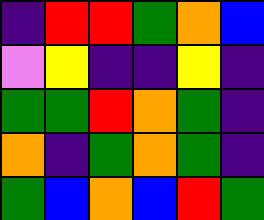[["indigo", "red", "red", "green", "orange", "blue"], ["violet", "yellow", "indigo", "indigo", "yellow", "indigo"], ["green", "green", "red", "orange", "green", "indigo"], ["orange", "indigo", "green", "orange", "green", "indigo"], ["green", "blue", "orange", "blue", "red", "green"]]